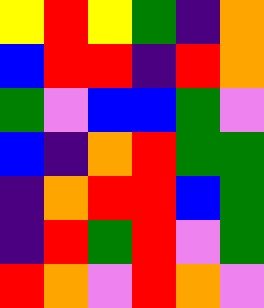[["yellow", "red", "yellow", "green", "indigo", "orange"], ["blue", "red", "red", "indigo", "red", "orange"], ["green", "violet", "blue", "blue", "green", "violet"], ["blue", "indigo", "orange", "red", "green", "green"], ["indigo", "orange", "red", "red", "blue", "green"], ["indigo", "red", "green", "red", "violet", "green"], ["red", "orange", "violet", "red", "orange", "violet"]]